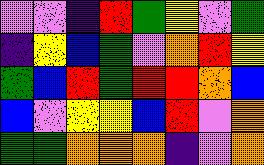[["violet", "violet", "indigo", "red", "green", "yellow", "violet", "green"], ["indigo", "yellow", "blue", "green", "violet", "orange", "red", "yellow"], ["green", "blue", "red", "green", "red", "red", "orange", "blue"], ["blue", "violet", "yellow", "yellow", "blue", "red", "violet", "orange"], ["green", "green", "orange", "orange", "orange", "indigo", "violet", "orange"]]